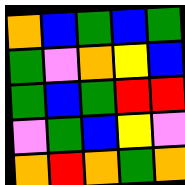[["orange", "blue", "green", "blue", "green"], ["green", "violet", "orange", "yellow", "blue"], ["green", "blue", "green", "red", "red"], ["violet", "green", "blue", "yellow", "violet"], ["orange", "red", "orange", "green", "orange"]]